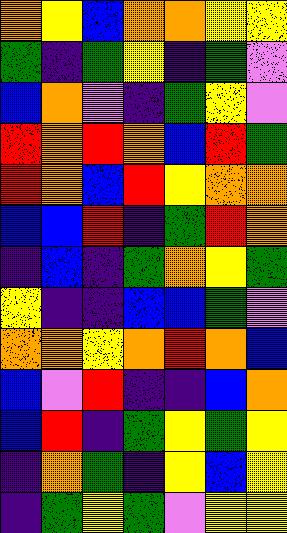[["orange", "yellow", "blue", "orange", "orange", "yellow", "yellow"], ["green", "indigo", "green", "yellow", "indigo", "green", "violet"], ["blue", "orange", "violet", "indigo", "green", "yellow", "violet"], ["red", "orange", "red", "orange", "blue", "red", "green"], ["red", "orange", "blue", "red", "yellow", "orange", "orange"], ["blue", "blue", "red", "indigo", "green", "red", "orange"], ["indigo", "blue", "indigo", "green", "orange", "yellow", "green"], ["yellow", "indigo", "indigo", "blue", "blue", "green", "violet"], ["orange", "orange", "yellow", "orange", "red", "orange", "blue"], ["blue", "violet", "red", "indigo", "indigo", "blue", "orange"], ["blue", "red", "indigo", "green", "yellow", "green", "yellow"], ["indigo", "orange", "green", "indigo", "yellow", "blue", "yellow"], ["indigo", "green", "yellow", "green", "violet", "yellow", "yellow"]]